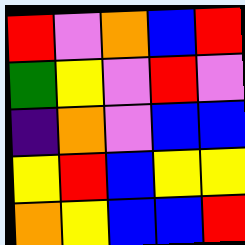[["red", "violet", "orange", "blue", "red"], ["green", "yellow", "violet", "red", "violet"], ["indigo", "orange", "violet", "blue", "blue"], ["yellow", "red", "blue", "yellow", "yellow"], ["orange", "yellow", "blue", "blue", "red"]]